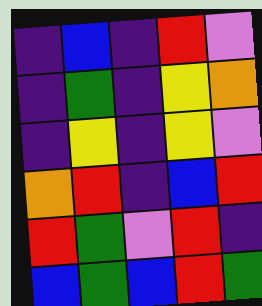[["indigo", "blue", "indigo", "red", "violet"], ["indigo", "green", "indigo", "yellow", "orange"], ["indigo", "yellow", "indigo", "yellow", "violet"], ["orange", "red", "indigo", "blue", "red"], ["red", "green", "violet", "red", "indigo"], ["blue", "green", "blue", "red", "green"]]